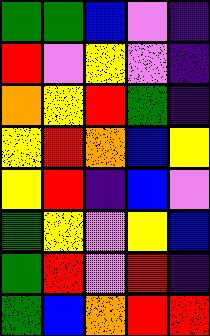[["green", "green", "blue", "violet", "indigo"], ["red", "violet", "yellow", "violet", "indigo"], ["orange", "yellow", "red", "green", "indigo"], ["yellow", "red", "orange", "blue", "yellow"], ["yellow", "red", "indigo", "blue", "violet"], ["green", "yellow", "violet", "yellow", "blue"], ["green", "red", "violet", "red", "indigo"], ["green", "blue", "orange", "red", "red"]]